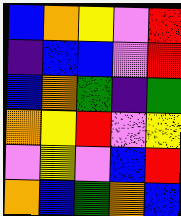[["blue", "orange", "yellow", "violet", "red"], ["indigo", "blue", "blue", "violet", "red"], ["blue", "orange", "green", "indigo", "green"], ["orange", "yellow", "red", "violet", "yellow"], ["violet", "yellow", "violet", "blue", "red"], ["orange", "blue", "green", "orange", "blue"]]